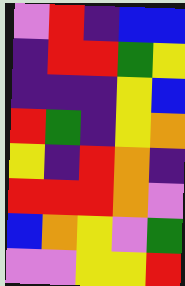[["violet", "red", "indigo", "blue", "blue"], ["indigo", "red", "red", "green", "yellow"], ["indigo", "indigo", "indigo", "yellow", "blue"], ["red", "green", "indigo", "yellow", "orange"], ["yellow", "indigo", "red", "orange", "indigo"], ["red", "red", "red", "orange", "violet"], ["blue", "orange", "yellow", "violet", "green"], ["violet", "violet", "yellow", "yellow", "red"]]